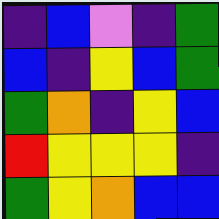[["indigo", "blue", "violet", "indigo", "green"], ["blue", "indigo", "yellow", "blue", "green"], ["green", "orange", "indigo", "yellow", "blue"], ["red", "yellow", "yellow", "yellow", "indigo"], ["green", "yellow", "orange", "blue", "blue"]]